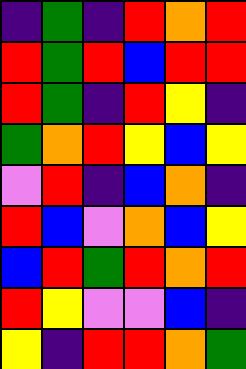[["indigo", "green", "indigo", "red", "orange", "red"], ["red", "green", "red", "blue", "red", "red"], ["red", "green", "indigo", "red", "yellow", "indigo"], ["green", "orange", "red", "yellow", "blue", "yellow"], ["violet", "red", "indigo", "blue", "orange", "indigo"], ["red", "blue", "violet", "orange", "blue", "yellow"], ["blue", "red", "green", "red", "orange", "red"], ["red", "yellow", "violet", "violet", "blue", "indigo"], ["yellow", "indigo", "red", "red", "orange", "green"]]